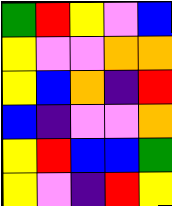[["green", "red", "yellow", "violet", "blue"], ["yellow", "violet", "violet", "orange", "orange"], ["yellow", "blue", "orange", "indigo", "red"], ["blue", "indigo", "violet", "violet", "orange"], ["yellow", "red", "blue", "blue", "green"], ["yellow", "violet", "indigo", "red", "yellow"]]